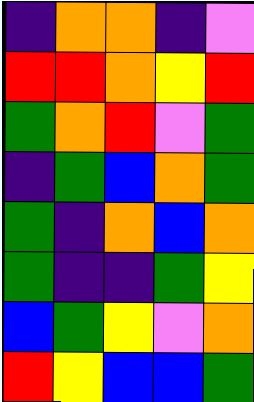[["indigo", "orange", "orange", "indigo", "violet"], ["red", "red", "orange", "yellow", "red"], ["green", "orange", "red", "violet", "green"], ["indigo", "green", "blue", "orange", "green"], ["green", "indigo", "orange", "blue", "orange"], ["green", "indigo", "indigo", "green", "yellow"], ["blue", "green", "yellow", "violet", "orange"], ["red", "yellow", "blue", "blue", "green"]]